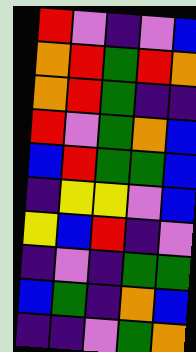[["red", "violet", "indigo", "violet", "blue"], ["orange", "red", "green", "red", "orange"], ["orange", "red", "green", "indigo", "indigo"], ["red", "violet", "green", "orange", "blue"], ["blue", "red", "green", "green", "blue"], ["indigo", "yellow", "yellow", "violet", "blue"], ["yellow", "blue", "red", "indigo", "violet"], ["indigo", "violet", "indigo", "green", "green"], ["blue", "green", "indigo", "orange", "blue"], ["indigo", "indigo", "violet", "green", "orange"]]